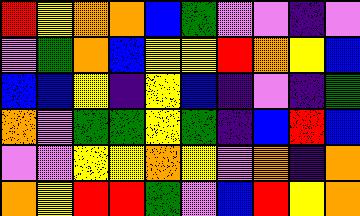[["red", "yellow", "orange", "orange", "blue", "green", "violet", "violet", "indigo", "violet"], ["violet", "green", "orange", "blue", "yellow", "yellow", "red", "orange", "yellow", "blue"], ["blue", "blue", "yellow", "indigo", "yellow", "blue", "indigo", "violet", "indigo", "green"], ["orange", "violet", "green", "green", "yellow", "green", "indigo", "blue", "red", "blue"], ["violet", "violet", "yellow", "yellow", "orange", "yellow", "violet", "orange", "indigo", "orange"], ["orange", "yellow", "red", "red", "green", "violet", "blue", "red", "yellow", "orange"]]